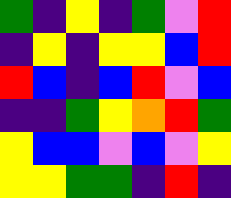[["green", "indigo", "yellow", "indigo", "green", "violet", "red"], ["indigo", "yellow", "indigo", "yellow", "yellow", "blue", "red"], ["red", "blue", "indigo", "blue", "red", "violet", "blue"], ["indigo", "indigo", "green", "yellow", "orange", "red", "green"], ["yellow", "blue", "blue", "violet", "blue", "violet", "yellow"], ["yellow", "yellow", "green", "green", "indigo", "red", "indigo"]]